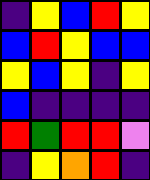[["indigo", "yellow", "blue", "red", "yellow"], ["blue", "red", "yellow", "blue", "blue"], ["yellow", "blue", "yellow", "indigo", "yellow"], ["blue", "indigo", "indigo", "indigo", "indigo"], ["red", "green", "red", "red", "violet"], ["indigo", "yellow", "orange", "red", "indigo"]]